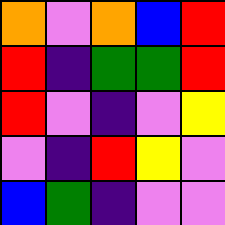[["orange", "violet", "orange", "blue", "red"], ["red", "indigo", "green", "green", "red"], ["red", "violet", "indigo", "violet", "yellow"], ["violet", "indigo", "red", "yellow", "violet"], ["blue", "green", "indigo", "violet", "violet"]]